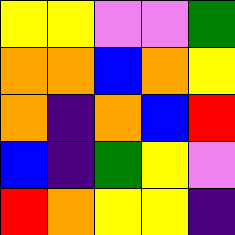[["yellow", "yellow", "violet", "violet", "green"], ["orange", "orange", "blue", "orange", "yellow"], ["orange", "indigo", "orange", "blue", "red"], ["blue", "indigo", "green", "yellow", "violet"], ["red", "orange", "yellow", "yellow", "indigo"]]